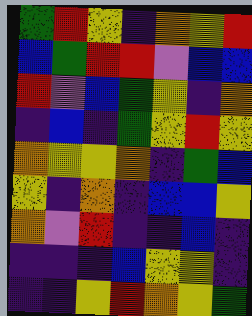[["green", "red", "yellow", "indigo", "orange", "yellow", "red"], ["blue", "green", "red", "red", "violet", "blue", "blue"], ["red", "violet", "blue", "green", "yellow", "indigo", "orange"], ["indigo", "blue", "indigo", "green", "yellow", "red", "yellow"], ["orange", "yellow", "yellow", "orange", "indigo", "green", "blue"], ["yellow", "indigo", "orange", "indigo", "blue", "blue", "yellow"], ["orange", "violet", "red", "indigo", "indigo", "blue", "indigo"], ["indigo", "indigo", "indigo", "blue", "yellow", "yellow", "indigo"], ["indigo", "indigo", "yellow", "red", "orange", "yellow", "green"]]